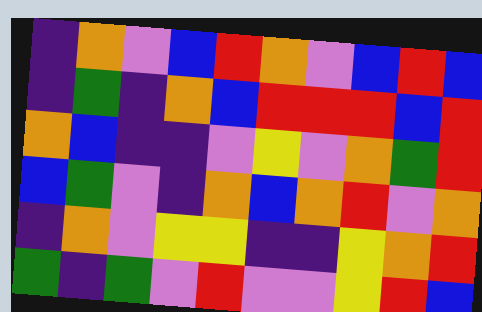[["indigo", "orange", "violet", "blue", "red", "orange", "violet", "blue", "red", "blue"], ["indigo", "green", "indigo", "orange", "blue", "red", "red", "red", "blue", "red"], ["orange", "blue", "indigo", "indigo", "violet", "yellow", "violet", "orange", "green", "red"], ["blue", "green", "violet", "indigo", "orange", "blue", "orange", "red", "violet", "orange"], ["indigo", "orange", "violet", "yellow", "yellow", "indigo", "indigo", "yellow", "orange", "red"], ["green", "indigo", "green", "violet", "red", "violet", "violet", "yellow", "red", "blue"]]